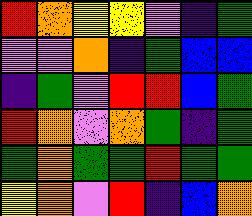[["red", "orange", "yellow", "yellow", "violet", "indigo", "green"], ["violet", "violet", "orange", "indigo", "green", "blue", "blue"], ["indigo", "green", "violet", "red", "red", "blue", "green"], ["red", "orange", "violet", "orange", "green", "indigo", "green"], ["green", "orange", "green", "green", "red", "green", "green"], ["yellow", "orange", "violet", "red", "indigo", "blue", "orange"]]